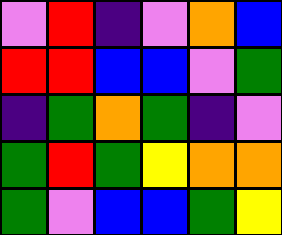[["violet", "red", "indigo", "violet", "orange", "blue"], ["red", "red", "blue", "blue", "violet", "green"], ["indigo", "green", "orange", "green", "indigo", "violet"], ["green", "red", "green", "yellow", "orange", "orange"], ["green", "violet", "blue", "blue", "green", "yellow"]]